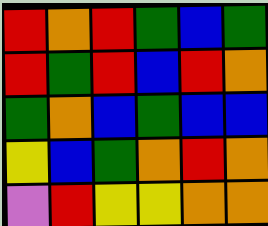[["red", "orange", "red", "green", "blue", "green"], ["red", "green", "red", "blue", "red", "orange"], ["green", "orange", "blue", "green", "blue", "blue"], ["yellow", "blue", "green", "orange", "red", "orange"], ["violet", "red", "yellow", "yellow", "orange", "orange"]]